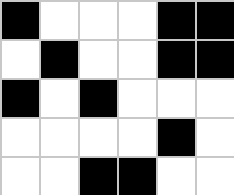[["black", "white", "white", "white", "black", "black"], ["white", "black", "white", "white", "black", "black"], ["black", "white", "black", "white", "white", "white"], ["white", "white", "white", "white", "black", "white"], ["white", "white", "black", "black", "white", "white"]]